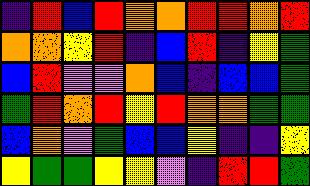[["indigo", "red", "blue", "red", "orange", "orange", "red", "red", "orange", "red"], ["orange", "orange", "yellow", "red", "indigo", "blue", "red", "indigo", "yellow", "green"], ["blue", "red", "violet", "violet", "orange", "blue", "indigo", "blue", "blue", "green"], ["green", "red", "orange", "red", "yellow", "red", "orange", "orange", "green", "green"], ["blue", "orange", "violet", "green", "blue", "blue", "yellow", "indigo", "indigo", "yellow"], ["yellow", "green", "green", "yellow", "yellow", "violet", "indigo", "red", "red", "green"]]